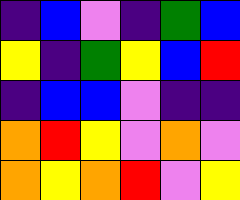[["indigo", "blue", "violet", "indigo", "green", "blue"], ["yellow", "indigo", "green", "yellow", "blue", "red"], ["indigo", "blue", "blue", "violet", "indigo", "indigo"], ["orange", "red", "yellow", "violet", "orange", "violet"], ["orange", "yellow", "orange", "red", "violet", "yellow"]]